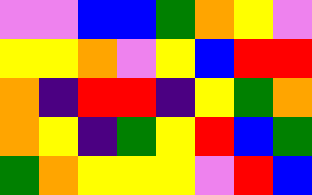[["violet", "violet", "blue", "blue", "green", "orange", "yellow", "violet"], ["yellow", "yellow", "orange", "violet", "yellow", "blue", "red", "red"], ["orange", "indigo", "red", "red", "indigo", "yellow", "green", "orange"], ["orange", "yellow", "indigo", "green", "yellow", "red", "blue", "green"], ["green", "orange", "yellow", "yellow", "yellow", "violet", "red", "blue"]]